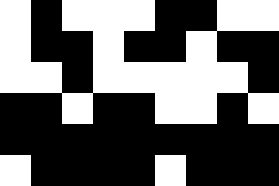[["white", "black", "white", "white", "white", "black", "black", "white", "white"], ["white", "black", "black", "white", "black", "black", "white", "black", "black"], ["white", "white", "black", "white", "white", "white", "white", "white", "black"], ["black", "black", "white", "black", "black", "white", "white", "black", "white"], ["black", "black", "black", "black", "black", "black", "black", "black", "black"], ["white", "black", "black", "black", "black", "white", "black", "black", "black"]]